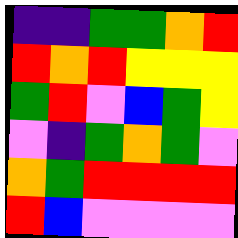[["indigo", "indigo", "green", "green", "orange", "red"], ["red", "orange", "red", "yellow", "yellow", "yellow"], ["green", "red", "violet", "blue", "green", "yellow"], ["violet", "indigo", "green", "orange", "green", "violet"], ["orange", "green", "red", "red", "red", "red"], ["red", "blue", "violet", "violet", "violet", "violet"]]